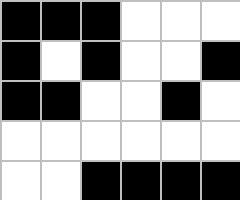[["black", "black", "black", "white", "white", "white"], ["black", "white", "black", "white", "white", "black"], ["black", "black", "white", "white", "black", "white"], ["white", "white", "white", "white", "white", "white"], ["white", "white", "black", "black", "black", "black"]]